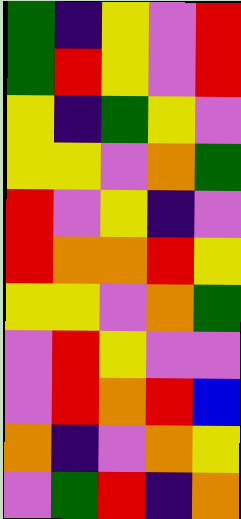[["green", "indigo", "yellow", "violet", "red"], ["green", "red", "yellow", "violet", "red"], ["yellow", "indigo", "green", "yellow", "violet"], ["yellow", "yellow", "violet", "orange", "green"], ["red", "violet", "yellow", "indigo", "violet"], ["red", "orange", "orange", "red", "yellow"], ["yellow", "yellow", "violet", "orange", "green"], ["violet", "red", "yellow", "violet", "violet"], ["violet", "red", "orange", "red", "blue"], ["orange", "indigo", "violet", "orange", "yellow"], ["violet", "green", "red", "indigo", "orange"]]